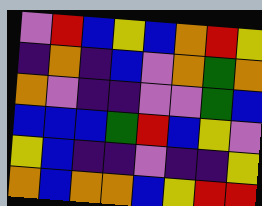[["violet", "red", "blue", "yellow", "blue", "orange", "red", "yellow"], ["indigo", "orange", "indigo", "blue", "violet", "orange", "green", "orange"], ["orange", "violet", "indigo", "indigo", "violet", "violet", "green", "blue"], ["blue", "blue", "blue", "green", "red", "blue", "yellow", "violet"], ["yellow", "blue", "indigo", "indigo", "violet", "indigo", "indigo", "yellow"], ["orange", "blue", "orange", "orange", "blue", "yellow", "red", "red"]]